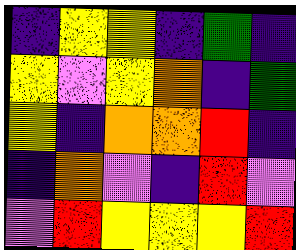[["indigo", "yellow", "yellow", "indigo", "green", "indigo"], ["yellow", "violet", "yellow", "orange", "indigo", "green"], ["yellow", "indigo", "orange", "orange", "red", "indigo"], ["indigo", "orange", "violet", "indigo", "red", "violet"], ["violet", "red", "yellow", "yellow", "yellow", "red"]]